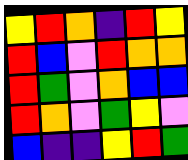[["yellow", "red", "orange", "indigo", "red", "yellow"], ["red", "blue", "violet", "red", "orange", "orange"], ["red", "green", "violet", "orange", "blue", "blue"], ["red", "orange", "violet", "green", "yellow", "violet"], ["blue", "indigo", "indigo", "yellow", "red", "green"]]